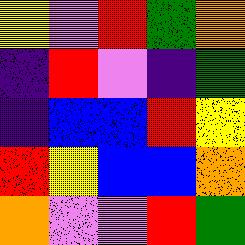[["yellow", "violet", "red", "green", "orange"], ["indigo", "red", "violet", "indigo", "green"], ["indigo", "blue", "blue", "red", "yellow"], ["red", "yellow", "blue", "blue", "orange"], ["orange", "violet", "violet", "red", "green"]]